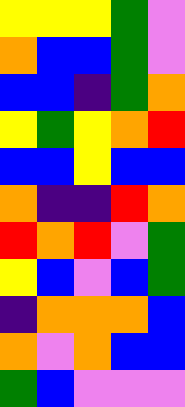[["yellow", "yellow", "yellow", "green", "violet"], ["orange", "blue", "blue", "green", "violet"], ["blue", "blue", "indigo", "green", "orange"], ["yellow", "green", "yellow", "orange", "red"], ["blue", "blue", "yellow", "blue", "blue"], ["orange", "indigo", "indigo", "red", "orange"], ["red", "orange", "red", "violet", "green"], ["yellow", "blue", "violet", "blue", "green"], ["indigo", "orange", "orange", "orange", "blue"], ["orange", "violet", "orange", "blue", "blue"], ["green", "blue", "violet", "violet", "violet"]]